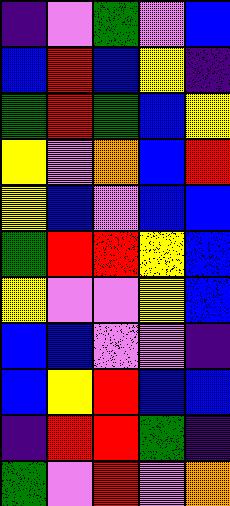[["indigo", "violet", "green", "violet", "blue"], ["blue", "red", "blue", "yellow", "indigo"], ["green", "red", "green", "blue", "yellow"], ["yellow", "violet", "orange", "blue", "red"], ["yellow", "blue", "violet", "blue", "blue"], ["green", "red", "red", "yellow", "blue"], ["yellow", "violet", "violet", "yellow", "blue"], ["blue", "blue", "violet", "violet", "indigo"], ["blue", "yellow", "red", "blue", "blue"], ["indigo", "red", "red", "green", "indigo"], ["green", "violet", "red", "violet", "orange"]]